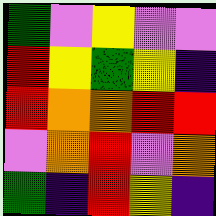[["green", "violet", "yellow", "violet", "violet"], ["red", "yellow", "green", "yellow", "indigo"], ["red", "orange", "orange", "red", "red"], ["violet", "orange", "red", "violet", "orange"], ["green", "indigo", "red", "yellow", "indigo"]]